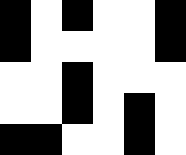[["black", "white", "black", "white", "white", "black"], ["black", "white", "white", "white", "white", "black"], ["white", "white", "black", "white", "white", "white"], ["white", "white", "black", "white", "black", "white"], ["black", "black", "white", "white", "black", "white"]]